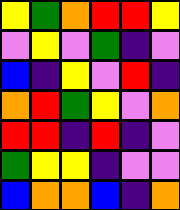[["yellow", "green", "orange", "red", "red", "yellow"], ["violet", "yellow", "violet", "green", "indigo", "violet"], ["blue", "indigo", "yellow", "violet", "red", "indigo"], ["orange", "red", "green", "yellow", "violet", "orange"], ["red", "red", "indigo", "red", "indigo", "violet"], ["green", "yellow", "yellow", "indigo", "violet", "violet"], ["blue", "orange", "orange", "blue", "indigo", "orange"]]